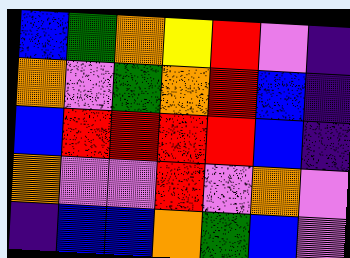[["blue", "green", "orange", "yellow", "red", "violet", "indigo"], ["orange", "violet", "green", "orange", "red", "blue", "indigo"], ["blue", "red", "red", "red", "red", "blue", "indigo"], ["orange", "violet", "violet", "red", "violet", "orange", "violet"], ["indigo", "blue", "blue", "orange", "green", "blue", "violet"]]